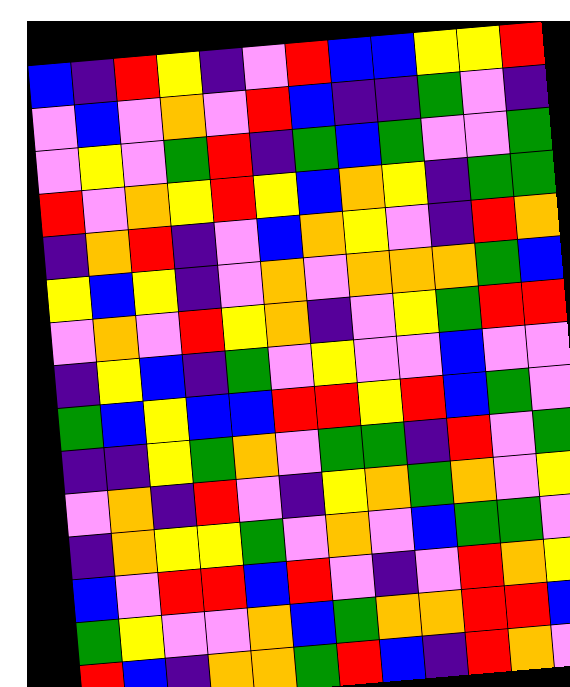[["blue", "indigo", "red", "yellow", "indigo", "violet", "red", "blue", "blue", "yellow", "yellow", "red"], ["violet", "blue", "violet", "orange", "violet", "red", "blue", "indigo", "indigo", "green", "violet", "indigo"], ["violet", "yellow", "violet", "green", "red", "indigo", "green", "blue", "green", "violet", "violet", "green"], ["red", "violet", "orange", "yellow", "red", "yellow", "blue", "orange", "yellow", "indigo", "green", "green"], ["indigo", "orange", "red", "indigo", "violet", "blue", "orange", "yellow", "violet", "indigo", "red", "orange"], ["yellow", "blue", "yellow", "indigo", "violet", "orange", "violet", "orange", "orange", "orange", "green", "blue"], ["violet", "orange", "violet", "red", "yellow", "orange", "indigo", "violet", "yellow", "green", "red", "red"], ["indigo", "yellow", "blue", "indigo", "green", "violet", "yellow", "violet", "violet", "blue", "violet", "violet"], ["green", "blue", "yellow", "blue", "blue", "red", "red", "yellow", "red", "blue", "green", "violet"], ["indigo", "indigo", "yellow", "green", "orange", "violet", "green", "green", "indigo", "red", "violet", "green"], ["violet", "orange", "indigo", "red", "violet", "indigo", "yellow", "orange", "green", "orange", "violet", "yellow"], ["indigo", "orange", "yellow", "yellow", "green", "violet", "orange", "violet", "blue", "green", "green", "violet"], ["blue", "violet", "red", "red", "blue", "red", "violet", "indigo", "violet", "red", "orange", "yellow"], ["green", "yellow", "violet", "violet", "orange", "blue", "green", "orange", "orange", "red", "red", "blue"], ["red", "blue", "indigo", "orange", "orange", "green", "red", "blue", "indigo", "red", "orange", "violet"]]